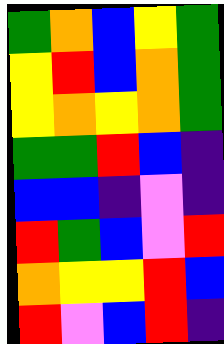[["green", "orange", "blue", "yellow", "green"], ["yellow", "red", "blue", "orange", "green"], ["yellow", "orange", "yellow", "orange", "green"], ["green", "green", "red", "blue", "indigo"], ["blue", "blue", "indigo", "violet", "indigo"], ["red", "green", "blue", "violet", "red"], ["orange", "yellow", "yellow", "red", "blue"], ["red", "violet", "blue", "red", "indigo"]]